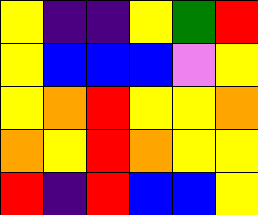[["yellow", "indigo", "indigo", "yellow", "green", "red"], ["yellow", "blue", "blue", "blue", "violet", "yellow"], ["yellow", "orange", "red", "yellow", "yellow", "orange"], ["orange", "yellow", "red", "orange", "yellow", "yellow"], ["red", "indigo", "red", "blue", "blue", "yellow"]]